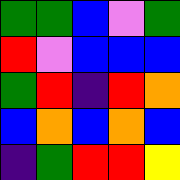[["green", "green", "blue", "violet", "green"], ["red", "violet", "blue", "blue", "blue"], ["green", "red", "indigo", "red", "orange"], ["blue", "orange", "blue", "orange", "blue"], ["indigo", "green", "red", "red", "yellow"]]